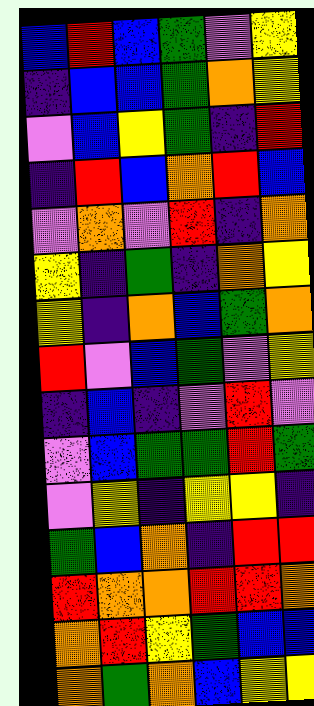[["blue", "red", "blue", "green", "violet", "yellow"], ["indigo", "blue", "blue", "green", "orange", "yellow"], ["violet", "blue", "yellow", "green", "indigo", "red"], ["indigo", "red", "blue", "orange", "red", "blue"], ["violet", "orange", "violet", "red", "indigo", "orange"], ["yellow", "indigo", "green", "indigo", "orange", "yellow"], ["yellow", "indigo", "orange", "blue", "green", "orange"], ["red", "violet", "blue", "green", "violet", "yellow"], ["indigo", "blue", "indigo", "violet", "red", "violet"], ["violet", "blue", "green", "green", "red", "green"], ["violet", "yellow", "indigo", "yellow", "yellow", "indigo"], ["green", "blue", "orange", "indigo", "red", "red"], ["red", "orange", "orange", "red", "red", "orange"], ["orange", "red", "yellow", "green", "blue", "blue"], ["orange", "green", "orange", "blue", "yellow", "yellow"]]